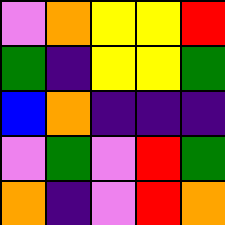[["violet", "orange", "yellow", "yellow", "red"], ["green", "indigo", "yellow", "yellow", "green"], ["blue", "orange", "indigo", "indigo", "indigo"], ["violet", "green", "violet", "red", "green"], ["orange", "indigo", "violet", "red", "orange"]]